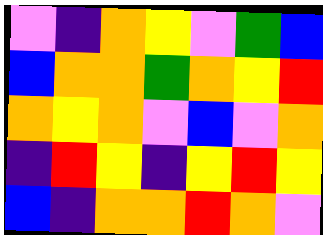[["violet", "indigo", "orange", "yellow", "violet", "green", "blue"], ["blue", "orange", "orange", "green", "orange", "yellow", "red"], ["orange", "yellow", "orange", "violet", "blue", "violet", "orange"], ["indigo", "red", "yellow", "indigo", "yellow", "red", "yellow"], ["blue", "indigo", "orange", "orange", "red", "orange", "violet"]]